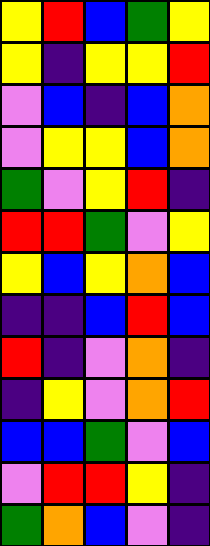[["yellow", "red", "blue", "green", "yellow"], ["yellow", "indigo", "yellow", "yellow", "red"], ["violet", "blue", "indigo", "blue", "orange"], ["violet", "yellow", "yellow", "blue", "orange"], ["green", "violet", "yellow", "red", "indigo"], ["red", "red", "green", "violet", "yellow"], ["yellow", "blue", "yellow", "orange", "blue"], ["indigo", "indigo", "blue", "red", "blue"], ["red", "indigo", "violet", "orange", "indigo"], ["indigo", "yellow", "violet", "orange", "red"], ["blue", "blue", "green", "violet", "blue"], ["violet", "red", "red", "yellow", "indigo"], ["green", "orange", "blue", "violet", "indigo"]]